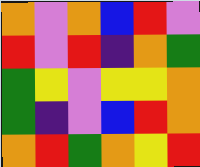[["orange", "violet", "orange", "blue", "red", "violet"], ["red", "violet", "red", "indigo", "orange", "green"], ["green", "yellow", "violet", "yellow", "yellow", "orange"], ["green", "indigo", "violet", "blue", "red", "orange"], ["orange", "red", "green", "orange", "yellow", "red"]]